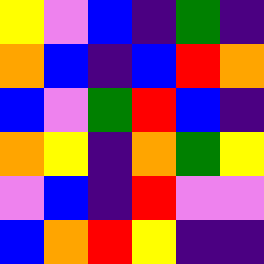[["yellow", "violet", "blue", "indigo", "green", "indigo"], ["orange", "blue", "indigo", "blue", "red", "orange"], ["blue", "violet", "green", "red", "blue", "indigo"], ["orange", "yellow", "indigo", "orange", "green", "yellow"], ["violet", "blue", "indigo", "red", "violet", "violet"], ["blue", "orange", "red", "yellow", "indigo", "indigo"]]